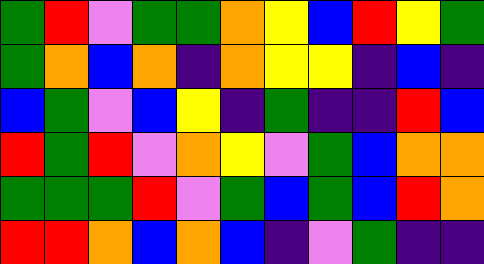[["green", "red", "violet", "green", "green", "orange", "yellow", "blue", "red", "yellow", "green"], ["green", "orange", "blue", "orange", "indigo", "orange", "yellow", "yellow", "indigo", "blue", "indigo"], ["blue", "green", "violet", "blue", "yellow", "indigo", "green", "indigo", "indigo", "red", "blue"], ["red", "green", "red", "violet", "orange", "yellow", "violet", "green", "blue", "orange", "orange"], ["green", "green", "green", "red", "violet", "green", "blue", "green", "blue", "red", "orange"], ["red", "red", "orange", "blue", "orange", "blue", "indigo", "violet", "green", "indigo", "indigo"]]